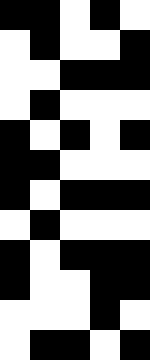[["black", "black", "white", "black", "white"], ["white", "black", "white", "white", "black"], ["white", "white", "black", "black", "black"], ["white", "black", "white", "white", "white"], ["black", "white", "black", "white", "black"], ["black", "black", "white", "white", "white"], ["black", "white", "black", "black", "black"], ["white", "black", "white", "white", "white"], ["black", "white", "black", "black", "black"], ["black", "white", "white", "black", "black"], ["white", "white", "white", "black", "white"], ["white", "black", "black", "white", "black"]]